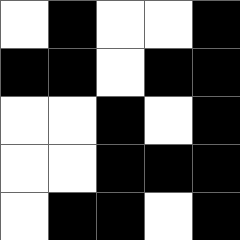[["white", "black", "white", "white", "black"], ["black", "black", "white", "black", "black"], ["white", "white", "black", "white", "black"], ["white", "white", "black", "black", "black"], ["white", "black", "black", "white", "black"]]